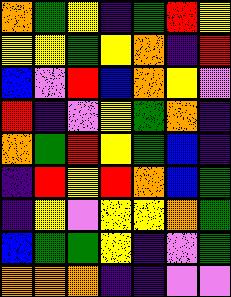[["orange", "green", "yellow", "indigo", "green", "red", "yellow"], ["yellow", "yellow", "green", "yellow", "orange", "indigo", "red"], ["blue", "violet", "red", "blue", "orange", "yellow", "violet"], ["red", "indigo", "violet", "yellow", "green", "orange", "indigo"], ["orange", "green", "red", "yellow", "green", "blue", "indigo"], ["indigo", "red", "yellow", "red", "orange", "blue", "green"], ["indigo", "yellow", "violet", "yellow", "yellow", "orange", "green"], ["blue", "green", "green", "yellow", "indigo", "violet", "green"], ["orange", "orange", "orange", "indigo", "indigo", "violet", "violet"]]